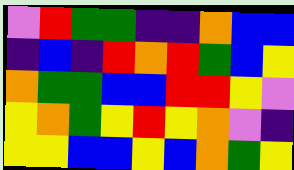[["violet", "red", "green", "green", "indigo", "indigo", "orange", "blue", "blue"], ["indigo", "blue", "indigo", "red", "orange", "red", "green", "blue", "yellow"], ["orange", "green", "green", "blue", "blue", "red", "red", "yellow", "violet"], ["yellow", "orange", "green", "yellow", "red", "yellow", "orange", "violet", "indigo"], ["yellow", "yellow", "blue", "blue", "yellow", "blue", "orange", "green", "yellow"]]